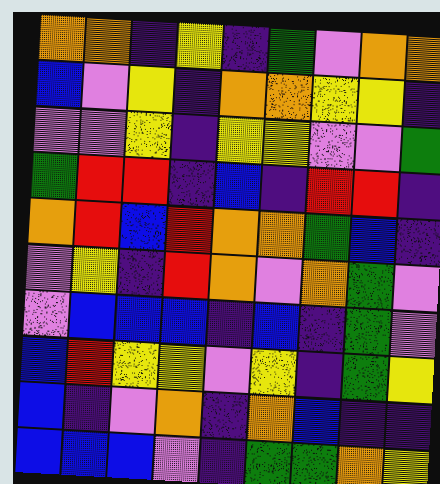[["orange", "orange", "indigo", "yellow", "indigo", "green", "violet", "orange", "orange"], ["blue", "violet", "yellow", "indigo", "orange", "orange", "yellow", "yellow", "indigo"], ["violet", "violet", "yellow", "indigo", "yellow", "yellow", "violet", "violet", "green"], ["green", "red", "red", "indigo", "blue", "indigo", "red", "red", "indigo"], ["orange", "red", "blue", "red", "orange", "orange", "green", "blue", "indigo"], ["violet", "yellow", "indigo", "red", "orange", "violet", "orange", "green", "violet"], ["violet", "blue", "blue", "blue", "indigo", "blue", "indigo", "green", "violet"], ["blue", "red", "yellow", "yellow", "violet", "yellow", "indigo", "green", "yellow"], ["blue", "indigo", "violet", "orange", "indigo", "orange", "blue", "indigo", "indigo"], ["blue", "blue", "blue", "violet", "indigo", "green", "green", "orange", "yellow"]]